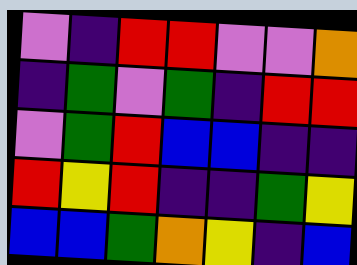[["violet", "indigo", "red", "red", "violet", "violet", "orange"], ["indigo", "green", "violet", "green", "indigo", "red", "red"], ["violet", "green", "red", "blue", "blue", "indigo", "indigo"], ["red", "yellow", "red", "indigo", "indigo", "green", "yellow"], ["blue", "blue", "green", "orange", "yellow", "indigo", "blue"]]